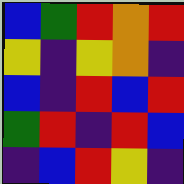[["blue", "green", "red", "orange", "red"], ["yellow", "indigo", "yellow", "orange", "indigo"], ["blue", "indigo", "red", "blue", "red"], ["green", "red", "indigo", "red", "blue"], ["indigo", "blue", "red", "yellow", "indigo"]]